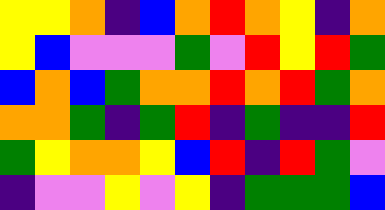[["yellow", "yellow", "orange", "indigo", "blue", "orange", "red", "orange", "yellow", "indigo", "orange"], ["yellow", "blue", "violet", "violet", "violet", "green", "violet", "red", "yellow", "red", "green"], ["blue", "orange", "blue", "green", "orange", "orange", "red", "orange", "red", "green", "orange"], ["orange", "orange", "green", "indigo", "green", "red", "indigo", "green", "indigo", "indigo", "red"], ["green", "yellow", "orange", "orange", "yellow", "blue", "red", "indigo", "red", "green", "violet"], ["indigo", "violet", "violet", "yellow", "violet", "yellow", "indigo", "green", "green", "green", "blue"]]